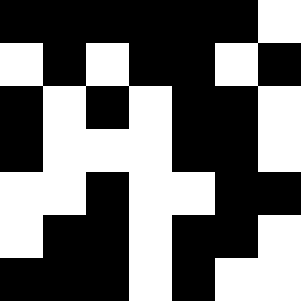[["black", "black", "black", "black", "black", "black", "white"], ["white", "black", "white", "black", "black", "white", "black"], ["black", "white", "black", "white", "black", "black", "white"], ["black", "white", "white", "white", "black", "black", "white"], ["white", "white", "black", "white", "white", "black", "black"], ["white", "black", "black", "white", "black", "black", "white"], ["black", "black", "black", "white", "black", "white", "white"]]